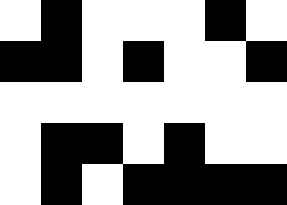[["white", "black", "white", "white", "white", "black", "white"], ["black", "black", "white", "black", "white", "white", "black"], ["white", "white", "white", "white", "white", "white", "white"], ["white", "black", "black", "white", "black", "white", "white"], ["white", "black", "white", "black", "black", "black", "black"]]